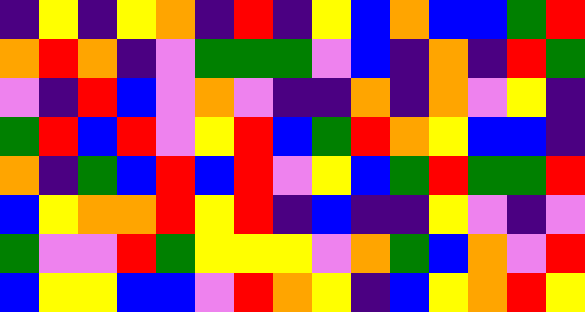[["indigo", "yellow", "indigo", "yellow", "orange", "indigo", "red", "indigo", "yellow", "blue", "orange", "blue", "blue", "green", "red"], ["orange", "red", "orange", "indigo", "violet", "green", "green", "green", "violet", "blue", "indigo", "orange", "indigo", "red", "green"], ["violet", "indigo", "red", "blue", "violet", "orange", "violet", "indigo", "indigo", "orange", "indigo", "orange", "violet", "yellow", "indigo"], ["green", "red", "blue", "red", "violet", "yellow", "red", "blue", "green", "red", "orange", "yellow", "blue", "blue", "indigo"], ["orange", "indigo", "green", "blue", "red", "blue", "red", "violet", "yellow", "blue", "green", "red", "green", "green", "red"], ["blue", "yellow", "orange", "orange", "red", "yellow", "red", "indigo", "blue", "indigo", "indigo", "yellow", "violet", "indigo", "violet"], ["green", "violet", "violet", "red", "green", "yellow", "yellow", "yellow", "violet", "orange", "green", "blue", "orange", "violet", "red"], ["blue", "yellow", "yellow", "blue", "blue", "violet", "red", "orange", "yellow", "indigo", "blue", "yellow", "orange", "red", "yellow"]]